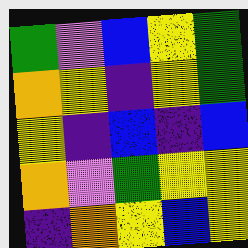[["green", "violet", "blue", "yellow", "green"], ["orange", "yellow", "indigo", "yellow", "green"], ["yellow", "indigo", "blue", "indigo", "blue"], ["orange", "violet", "green", "yellow", "yellow"], ["indigo", "orange", "yellow", "blue", "yellow"]]